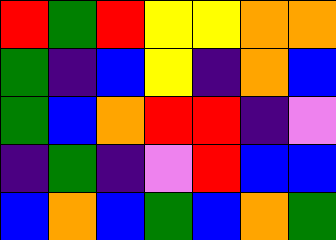[["red", "green", "red", "yellow", "yellow", "orange", "orange"], ["green", "indigo", "blue", "yellow", "indigo", "orange", "blue"], ["green", "blue", "orange", "red", "red", "indigo", "violet"], ["indigo", "green", "indigo", "violet", "red", "blue", "blue"], ["blue", "orange", "blue", "green", "blue", "orange", "green"]]